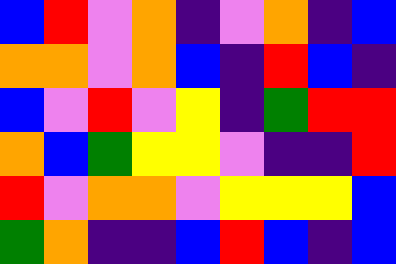[["blue", "red", "violet", "orange", "indigo", "violet", "orange", "indigo", "blue"], ["orange", "orange", "violet", "orange", "blue", "indigo", "red", "blue", "indigo"], ["blue", "violet", "red", "violet", "yellow", "indigo", "green", "red", "red"], ["orange", "blue", "green", "yellow", "yellow", "violet", "indigo", "indigo", "red"], ["red", "violet", "orange", "orange", "violet", "yellow", "yellow", "yellow", "blue"], ["green", "orange", "indigo", "indigo", "blue", "red", "blue", "indigo", "blue"]]